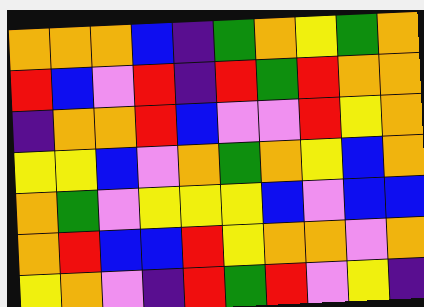[["orange", "orange", "orange", "blue", "indigo", "green", "orange", "yellow", "green", "orange"], ["red", "blue", "violet", "red", "indigo", "red", "green", "red", "orange", "orange"], ["indigo", "orange", "orange", "red", "blue", "violet", "violet", "red", "yellow", "orange"], ["yellow", "yellow", "blue", "violet", "orange", "green", "orange", "yellow", "blue", "orange"], ["orange", "green", "violet", "yellow", "yellow", "yellow", "blue", "violet", "blue", "blue"], ["orange", "red", "blue", "blue", "red", "yellow", "orange", "orange", "violet", "orange"], ["yellow", "orange", "violet", "indigo", "red", "green", "red", "violet", "yellow", "indigo"]]